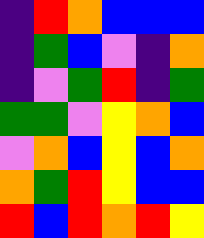[["indigo", "red", "orange", "blue", "blue", "blue"], ["indigo", "green", "blue", "violet", "indigo", "orange"], ["indigo", "violet", "green", "red", "indigo", "green"], ["green", "green", "violet", "yellow", "orange", "blue"], ["violet", "orange", "blue", "yellow", "blue", "orange"], ["orange", "green", "red", "yellow", "blue", "blue"], ["red", "blue", "red", "orange", "red", "yellow"]]